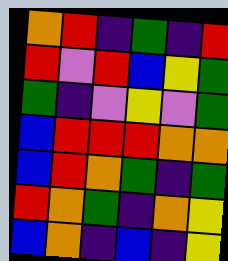[["orange", "red", "indigo", "green", "indigo", "red"], ["red", "violet", "red", "blue", "yellow", "green"], ["green", "indigo", "violet", "yellow", "violet", "green"], ["blue", "red", "red", "red", "orange", "orange"], ["blue", "red", "orange", "green", "indigo", "green"], ["red", "orange", "green", "indigo", "orange", "yellow"], ["blue", "orange", "indigo", "blue", "indigo", "yellow"]]